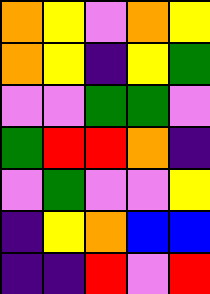[["orange", "yellow", "violet", "orange", "yellow"], ["orange", "yellow", "indigo", "yellow", "green"], ["violet", "violet", "green", "green", "violet"], ["green", "red", "red", "orange", "indigo"], ["violet", "green", "violet", "violet", "yellow"], ["indigo", "yellow", "orange", "blue", "blue"], ["indigo", "indigo", "red", "violet", "red"]]